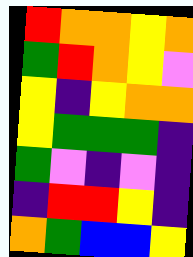[["red", "orange", "orange", "yellow", "orange"], ["green", "red", "orange", "yellow", "violet"], ["yellow", "indigo", "yellow", "orange", "orange"], ["yellow", "green", "green", "green", "indigo"], ["green", "violet", "indigo", "violet", "indigo"], ["indigo", "red", "red", "yellow", "indigo"], ["orange", "green", "blue", "blue", "yellow"]]